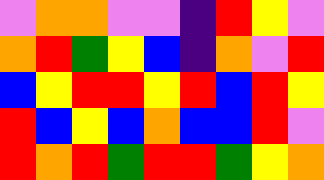[["violet", "orange", "orange", "violet", "violet", "indigo", "red", "yellow", "violet"], ["orange", "red", "green", "yellow", "blue", "indigo", "orange", "violet", "red"], ["blue", "yellow", "red", "red", "yellow", "red", "blue", "red", "yellow"], ["red", "blue", "yellow", "blue", "orange", "blue", "blue", "red", "violet"], ["red", "orange", "red", "green", "red", "red", "green", "yellow", "orange"]]